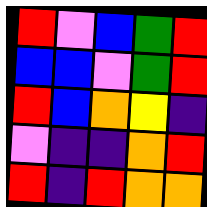[["red", "violet", "blue", "green", "red"], ["blue", "blue", "violet", "green", "red"], ["red", "blue", "orange", "yellow", "indigo"], ["violet", "indigo", "indigo", "orange", "red"], ["red", "indigo", "red", "orange", "orange"]]